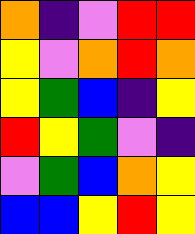[["orange", "indigo", "violet", "red", "red"], ["yellow", "violet", "orange", "red", "orange"], ["yellow", "green", "blue", "indigo", "yellow"], ["red", "yellow", "green", "violet", "indigo"], ["violet", "green", "blue", "orange", "yellow"], ["blue", "blue", "yellow", "red", "yellow"]]